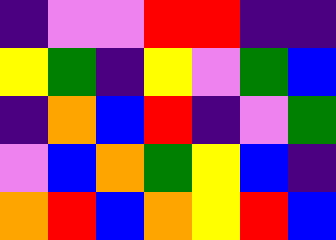[["indigo", "violet", "violet", "red", "red", "indigo", "indigo"], ["yellow", "green", "indigo", "yellow", "violet", "green", "blue"], ["indigo", "orange", "blue", "red", "indigo", "violet", "green"], ["violet", "blue", "orange", "green", "yellow", "blue", "indigo"], ["orange", "red", "blue", "orange", "yellow", "red", "blue"]]